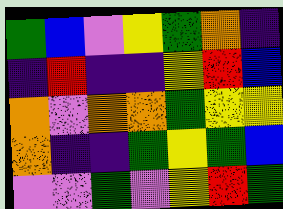[["green", "blue", "violet", "yellow", "green", "orange", "indigo"], ["indigo", "red", "indigo", "indigo", "yellow", "red", "blue"], ["orange", "violet", "orange", "orange", "green", "yellow", "yellow"], ["orange", "indigo", "indigo", "green", "yellow", "green", "blue"], ["violet", "violet", "green", "violet", "yellow", "red", "green"]]